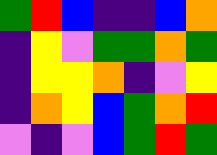[["green", "red", "blue", "indigo", "indigo", "blue", "orange"], ["indigo", "yellow", "violet", "green", "green", "orange", "green"], ["indigo", "yellow", "yellow", "orange", "indigo", "violet", "yellow"], ["indigo", "orange", "yellow", "blue", "green", "orange", "red"], ["violet", "indigo", "violet", "blue", "green", "red", "green"]]